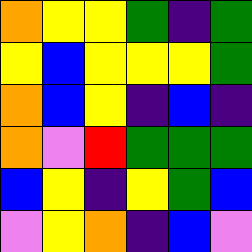[["orange", "yellow", "yellow", "green", "indigo", "green"], ["yellow", "blue", "yellow", "yellow", "yellow", "green"], ["orange", "blue", "yellow", "indigo", "blue", "indigo"], ["orange", "violet", "red", "green", "green", "green"], ["blue", "yellow", "indigo", "yellow", "green", "blue"], ["violet", "yellow", "orange", "indigo", "blue", "violet"]]